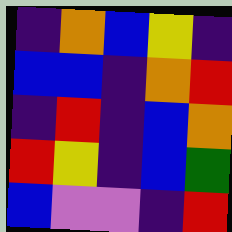[["indigo", "orange", "blue", "yellow", "indigo"], ["blue", "blue", "indigo", "orange", "red"], ["indigo", "red", "indigo", "blue", "orange"], ["red", "yellow", "indigo", "blue", "green"], ["blue", "violet", "violet", "indigo", "red"]]